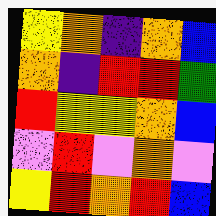[["yellow", "orange", "indigo", "orange", "blue"], ["orange", "indigo", "red", "red", "green"], ["red", "yellow", "yellow", "orange", "blue"], ["violet", "red", "violet", "orange", "violet"], ["yellow", "red", "orange", "red", "blue"]]